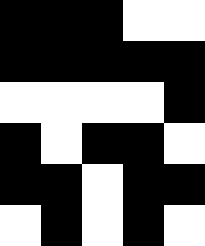[["black", "black", "black", "white", "white"], ["black", "black", "black", "black", "black"], ["white", "white", "white", "white", "black"], ["black", "white", "black", "black", "white"], ["black", "black", "white", "black", "black"], ["white", "black", "white", "black", "white"]]